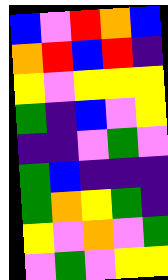[["blue", "violet", "red", "orange", "blue"], ["orange", "red", "blue", "red", "indigo"], ["yellow", "violet", "yellow", "yellow", "yellow"], ["green", "indigo", "blue", "violet", "yellow"], ["indigo", "indigo", "violet", "green", "violet"], ["green", "blue", "indigo", "indigo", "indigo"], ["green", "orange", "yellow", "green", "indigo"], ["yellow", "violet", "orange", "violet", "green"], ["violet", "green", "violet", "yellow", "yellow"]]